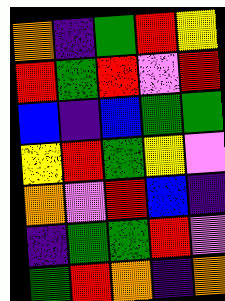[["orange", "indigo", "green", "red", "yellow"], ["red", "green", "red", "violet", "red"], ["blue", "indigo", "blue", "green", "green"], ["yellow", "red", "green", "yellow", "violet"], ["orange", "violet", "red", "blue", "indigo"], ["indigo", "green", "green", "red", "violet"], ["green", "red", "orange", "indigo", "orange"]]